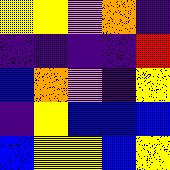[["yellow", "yellow", "violet", "orange", "indigo"], ["indigo", "indigo", "indigo", "indigo", "red"], ["blue", "orange", "violet", "indigo", "yellow"], ["indigo", "yellow", "blue", "blue", "blue"], ["blue", "yellow", "yellow", "blue", "yellow"]]